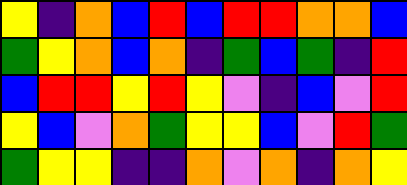[["yellow", "indigo", "orange", "blue", "red", "blue", "red", "red", "orange", "orange", "blue"], ["green", "yellow", "orange", "blue", "orange", "indigo", "green", "blue", "green", "indigo", "red"], ["blue", "red", "red", "yellow", "red", "yellow", "violet", "indigo", "blue", "violet", "red"], ["yellow", "blue", "violet", "orange", "green", "yellow", "yellow", "blue", "violet", "red", "green"], ["green", "yellow", "yellow", "indigo", "indigo", "orange", "violet", "orange", "indigo", "orange", "yellow"]]